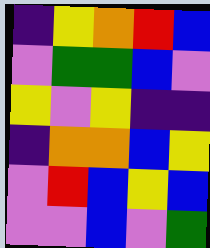[["indigo", "yellow", "orange", "red", "blue"], ["violet", "green", "green", "blue", "violet"], ["yellow", "violet", "yellow", "indigo", "indigo"], ["indigo", "orange", "orange", "blue", "yellow"], ["violet", "red", "blue", "yellow", "blue"], ["violet", "violet", "blue", "violet", "green"]]